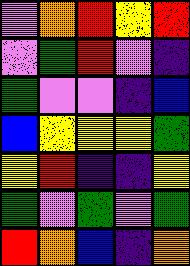[["violet", "orange", "red", "yellow", "red"], ["violet", "green", "red", "violet", "indigo"], ["green", "violet", "violet", "indigo", "blue"], ["blue", "yellow", "yellow", "yellow", "green"], ["yellow", "red", "indigo", "indigo", "yellow"], ["green", "violet", "green", "violet", "green"], ["red", "orange", "blue", "indigo", "orange"]]